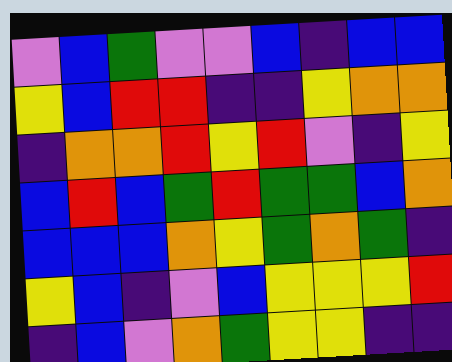[["violet", "blue", "green", "violet", "violet", "blue", "indigo", "blue", "blue"], ["yellow", "blue", "red", "red", "indigo", "indigo", "yellow", "orange", "orange"], ["indigo", "orange", "orange", "red", "yellow", "red", "violet", "indigo", "yellow"], ["blue", "red", "blue", "green", "red", "green", "green", "blue", "orange"], ["blue", "blue", "blue", "orange", "yellow", "green", "orange", "green", "indigo"], ["yellow", "blue", "indigo", "violet", "blue", "yellow", "yellow", "yellow", "red"], ["indigo", "blue", "violet", "orange", "green", "yellow", "yellow", "indigo", "indigo"]]